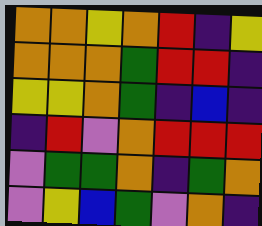[["orange", "orange", "yellow", "orange", "red", "indigo", "yellow"], ["orange", "orange", "orange", "green", "red", "red", "indigo"], ["yellow", "yellow", "orange", "green", "indigo", "blue", "indigo"], ["indigo", "red", "violet", "orange", "red", "red", "red"], ["violet", "green", "green", "orange", "indigo", "green", "orange"], ["violet", "yellow", "blue", "green", "violet", "orange", "indigo"]]